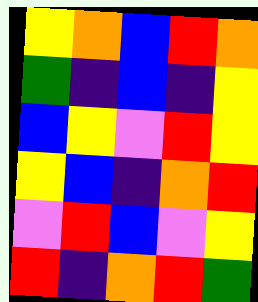[["yellow", "orange", "blue", "red", "orange"], ["green", "indigo", "blue", "indigo", "yellow"], ["blue", "yellow", "violet", "red", "yellow"], ["yellow", "blue", "indigo", "orange", "red"], ["violet", "red", "blue", "violet", "yellow"], ["red", "indigo", "orange", "red", "green"]]